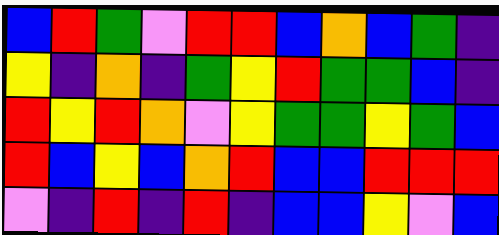[["blue", "red", "green", "violet", "red", "red", "blue", "orange", "blue", "green", "indigo"], ["yellow", "indigo", "orange", "indigo", "green", "yellow", "red", "green", "green", "blue", "indigo"], ["red", "yellow", "red", "orange", "violet", "yellow", "green", "green", "yellow", "green", "blue"], ["red", "blue", "yellow", "blue", "orange", "red", "blue", "blue", "red", "red", "red"], ["violet", "indigo", "red", "indigo", "red", "indigo", "blue", "blue", "yellow", "violet", "blue"]]